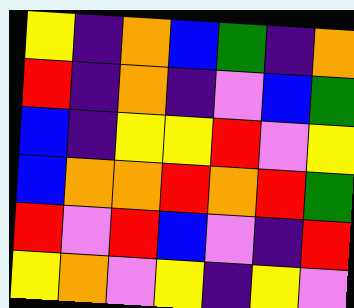[["yellow", "indigo", "orange", "blue", "green", "indigo", "orange"], ["red", "indigo", "orange", "indigo", "violet", "blue", "green"], ["blue", "indigo", "yellow", "yellow", "red", "violet", "yellow"], ["blue", "orange", "orange", "red", "orange", "red", "green"], ["red", "violet", "red", "blue", "violet", "indigo", "red"], ["yellow", "orange", "violet", "yellow", "indigo", "yellow", "violet"]]